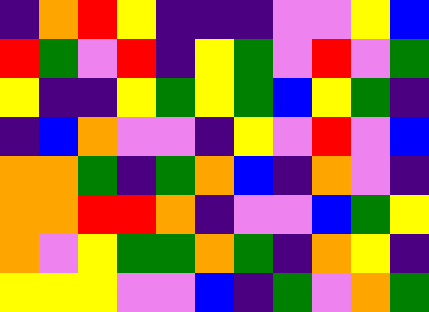[["indigo", "orange", "red", "yellow", "indigo", "indigo", "indigo", "violet", "violet", "yellow", "blue"], ["red", "green", "violet", "red", "indigo", "yellow", "green", "violet", "red", "violet", "green"], ["yellow", "indigo", "indigo", "yellow", "green", "yellow", "green", "blue", "yellow", "green", "indigo"], ["indigo", "blue", "orange", "violet", "violet", "indigo", "yellow", "violet", "red", "violet", "blue"], ["orange", "orange", "green", "indigo", "green", "orange", "blue", "indigo", "orange", "violet", "indigo"], ["orange", "orange", "red", "red", "orange", "indigo", "violet", "violet", "blue", "green", "yellow"], ["orange", "violet", "yellow", "green", "green", "orange", "green", "indigo", "orange", "yellow", "indigo"], ["yellow", "yellow", "yellow", "violet", "violet", "blue", "indigo", "green", "violet", "orange", "green"]]